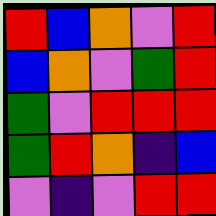[["red", "blue", "orange", "violet", "red"], ["blue", "orange", "violet", "green", "red"], ["green", "violet", "red", "red", "red"], ["green", "red", "orange", "indigo", "blue"], ["violet", "indigo", "violet", "red", "red"]]